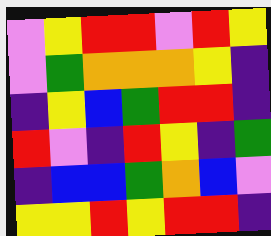[["violet", "yellow", "red", "red", "violet", "red", "yellow"], ["violet", "green", "orange", "orange", "orange", "yellow", "indigo"], ["indigo", "yellow", "blue", "green", "red", "red", "indigo"], ["red", "violet", "indigo", "red", "yellow", "indigo", "green"], ["indigo", "blue", "blue", "green", "orange", "blue", "violet"], ["yellow", "yellow", "red", "yellow", "red", "red", "indigo"]]